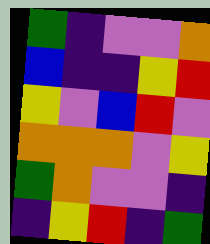[["green", "indigo", "violet", "violet", "orange"], ["blue", "indigo", "indigo", "yellow", "red"], ["yellow", "violet", "blue", "red", "violet"], ["orange", "orange", "orange", "violet", "yellow"], ["green", "orange", "violet", "violet", "indigo"], ["indigo", "yellow", "red", "indigo", "green"]]